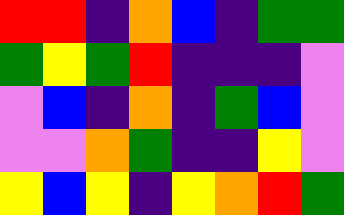[["red", "red", "indigo", "orange", "blue", "indigo", "green", "green"], ["green", "yellow", "green", "red", "indigo", "indigo", "indigo", "violet"], ["violet", "blue", "indigo", "orange", "indigo", "green", "blue", "violet"], ["violet", "violet", "orange", "green", "indigo", "indigo", "yellow", "violet"], ["yellow", "blue", "yellow", "indigo", "yellow", "orange", "red", "green"]]